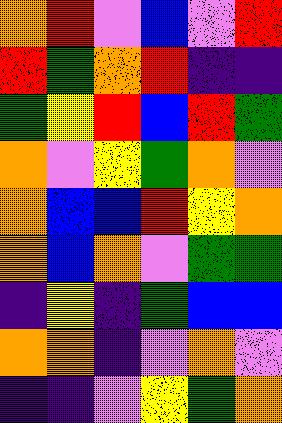[["orange", "red", "violet", "blue", "violet", "red"], ["red", "green", "orange", "red", "indigo", "indigo"], ["green", "yellow", "red", "blue", "red", "green"], ["orange", "violet", "yellow", "green", "orange", "violet"], ["orange", "blue", "blue", "red", "yellow", "orange"], ["orange", "blue", "orange", "violet", "green", "green"], ["indigo", "yellow", "indigo", "green", "blue", "blue"], ["orange", "orange", "indigo", "violet", "orange", "violet"], ["indigo", "indigo", "violet", "yellow", "green", "orange"]]